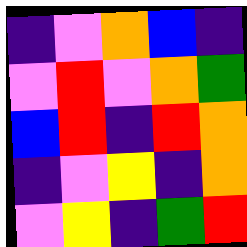[["indigo", "violet", "orange", "blue", "indigo"], ["violet", "red", "violet", "orange", "green"], ["blue", "red", "indigo", "red", "orange"], ["indigo", "violet", "yellow", "indigo", "orange"], ["violet", "yellow", "indigo", "green", "red"]]